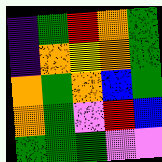[["indigo", "green", "red", "orange", "green"], ["indigo", "orange", "yellow", "orange", "green"], ["orange", "green", "orange", "blue", "green"], ["orange", "green", "violet", "red", "blue"], ["green", "green", "green", "violet", "violet"]]